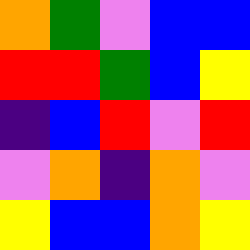[["orange", "green", "violet", "blue", "blue"], ["red", "red", "green", "blue", "yellow"], ["indigo", "blue", "red", "violet", "red"], ["violet", "orange", "indigo", "orange", "violet"], ["yellow", "blue", "blue", "orange", "yellow"]]